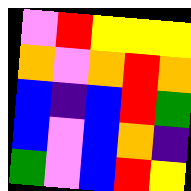[["violet", "red", "yellow", "yellow", "yellow"], ["orange", "violet", "orange", "red", "orange"], ["blue", "indigo", "blue", "red", "green"], ["blue", "violet", "blue", "orange", "indigo"], ["green", "violet", "blue", "red", "yellow"]]